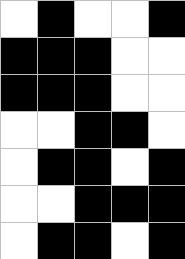[["white", "black", "white", "white", "black"], ["black", "black", "black", "white", "white"], ["black", "black", "black", "white", "white"], ["white", "white", "black", "black", "white"], ["white", "black", "black", "white", "black"], ["white", "white", "black", "black", "black"], ["white", "black", "black", "white", "black"]]